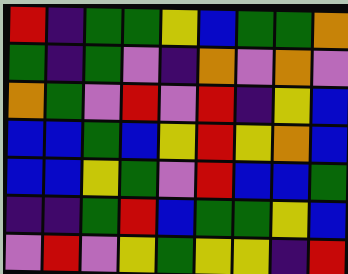[["red", "indigo", "green", "green", "yellow", "blue", "green", "green", "orange"], ["green", "indigo", "green", "violet", "indigo", "orange", "violet", "orange", "violet"], ["orange", "green", "violet", "red", "violet", "red", "indigo", "yellow", "blue"], ["blue", "blue", "green", "blue", "yellow", "red", "yellow", "orange", "blue"], ["blue", "blue", "yellow", "green", "violet", "red", "blue", "blue", "green"], ["indigo", "indigo", "green", "red", "blue", "green", "green", "yellow", "blue"], ["violet", "red", "violet", "yellow", "green", "yellow", "yellow", "indigo", "red"]]